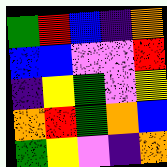[["green", "red", "blue", "indigo", "orange"], ["blue", "blue", "violet", "violet", "red"], ["indigo", "yellow", "green", "violet", "yellow"], ["orange", "red", "green", "orange", "blue"], ["green", "yellow", "violet", "indigo", "orange"]]